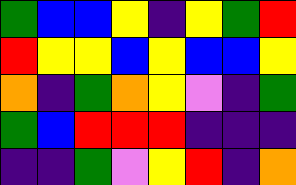[["green", "blue", "blue", "yellow", "indigo", "yellow", "green", "red"], ["red", "yellow", "yellow", "blue", "yellow", "blue", "blue", "yellow"], ["orange", "indigo", "green", "orange", "yellow", "violet", "indigo", "green"], ["green", "blue", "red", "red", "red", "indigo", "indigo", "indigo"], ["indigo", "indigo", "green", "violet", "yellow", "red", "indigo", "orange"]]